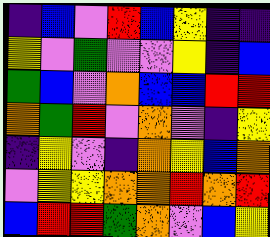[["indigo", "blue", "violet", "red", "blue", "yellow", "indigo", "indigo"], ["yellow", "violet", "green", "violet", "violet", "yellow", "indigo", "blue"], ["green", "blue", "violet", "orange", "blue", "blue", "red", "red"], ["orange", "green", "red", "violet", "orange", "violet", "indigo", "yellow"], ["indigo", "yellow", "violet", "indigo", "orange", "yellow", "blue", "orange"], ["violet", "yellow", "yellow", "orange", "orange", "red", "orange", "red"], ["blue", "red", "red", "green", "orange", "violet", "blue", "yellow"]]